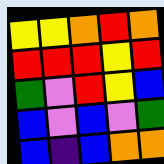[["yellow", "yellow", "orange", "red", "orange"], ["red", "red", "red", "yellow", "red"], ["green", "violet", "red", "yellow", "blue"], ["blue", "violet", "blue", "violet", "green"], ["blue", "indigo", "blue", "orange", "orange"]]